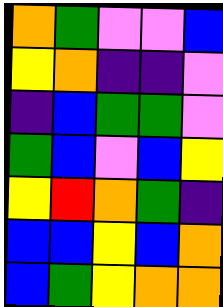[["orange", "green", "violet", "violet", "blue"], ["yellow", "orange", "indigo", "indigo", "violet"], ["indigo", "blue", "green", "green", "violet"], ["green", "blue", "violet", "blue", "yellow"], ["yellow", "red", "orange", "green", "indigo"], ["blue", "blue", "yellow", "blue", "orange"], ["blue", "green", "yellow", "orange", "orange"]]